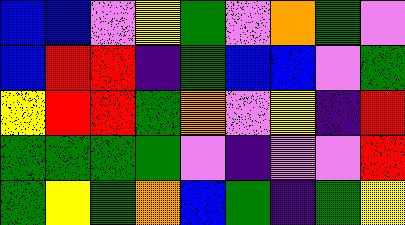[["blue", "blue", "violet", "yellow", "green", "violet", "orange", "green", "violet"], ["blue", "red", "red", "indigo", "green", "blue", "blue", "violet", "green"], ["yellow", "red", "red", "green", "orange", "violet", "yellow", "indigo", "red"], ["green", "green", "green", "green", "violet", "indigo", "violet", "violet", "red"], ["green", "yellow", "green", "orange", "blue", "green", "indigo", "green", "yellow"]]